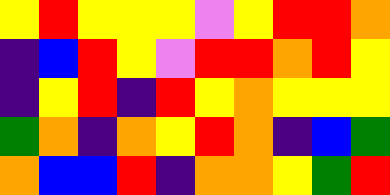[["yellow", "red", "yellow", "yellow", "yellow", "violet", "yellow", "red", "red", "orange"], ["indigo", "blue", "red", "yellow", "violet", "red", "red", "orange", "red", "yellow"], ["indigo", "yellow", "red", "indigo", "red", "yellow", "orange", "yellow", "yellow", "yellow"], ["green", "orange", "indigo", "orange", "yellow", "red", "orange", "indigo", "blue", "green"], ["orange", "blue", "blue", "red", "indigo", "orange", "orange", "yellow", "green", "red"]]